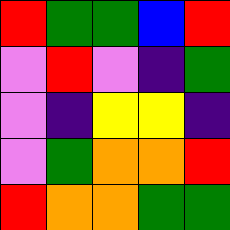[["red", "green", "green", "blue", "red"], ["violet", "red", "violet", "indigo", "green"], ["violet", "indigo", "yellow", "yellow", "indigo"], ["violet", "green", "orange", "orange", "red"], ["red", "orange", "orange", "green", "green"]]